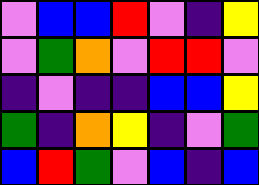[["violet", "blue", "blue", "red", "violet", "indigo", "yellow"], ["violet", "green", "orange", "violet", "red", "red", "violet"], ["indigo", "violet", "indigo", "indigo", "blue", "blue", "yellow"], ["green", "indigo", "orange", "yellow", "indigo", "violet", "green"], ["blue", "red", "green", "violet", "blue", "indigo", "blue"]]